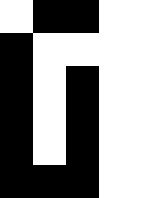[["white", "black", "black", "white", "white"], ["black", "white", "white", "white", "white"], ["black", "white", "black", "white", "white"], ["black", "white", "black", "white", "white"], ["black", "white", "black", "white", "white"], ["black", "black", "black", "white", "white"]]